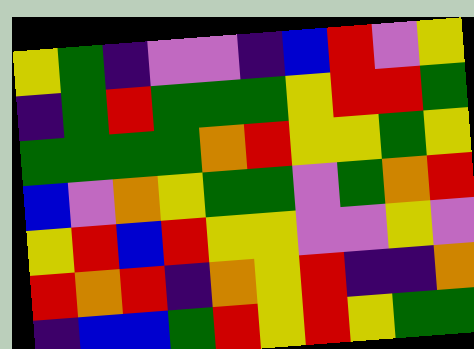[["yellow", "green", "indigo", "violet", "violet", "indigo", "blue", "red", "violet", "yellow"], ["indigo", "green", "red", "green", "green", "green", "yellow", "red", "red", "green"], ["green", "green", "green", "green", "orange", "red", "yellow", "yellow", "green", "yellow"], ["blue", "violet", "orange", "yellow", "green", "green", "violet", "green", "orange", "red"], ["yellow", "red", "blue", "red", "yellow", "yellow", "violet", "violet", "yellow", "violet"], ["red", "orange", "red", "indigo", "orange", "yellow", "red", "indigo", "indigo", "orange"], ["indigo", "blue", "blue", "green", "red", "yellow", "red", "yellow", "green", "green"]]